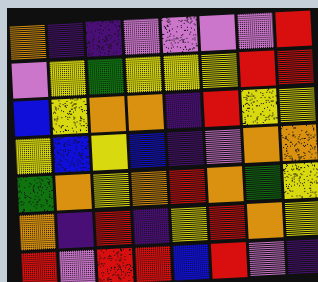[["orange", "indigo", "indigo", "violet", "violet", "violet", "violet", "red"], ["violet", "yellow", "green", "yellow", "yellow", "yellow", "red", "red"], ["blue", "yellow", "orange", "orange", "indigo", "red", "yellow", "yellow"], ["yellow", "blue", "yellow", "blue", "indigo", "violet", "orange", "orange"], ["green", "orange", "yellow", "orange", "red", "orange", "green", "yellow"], ["orange", "indigo", "red", "indigo", "yellow", "red", "orange", "yellow"], ["red", "violet", "red", "red", "blue", "red", "violet", "indigo"]]